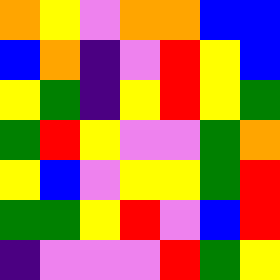[["orange", "yellow", "violet", "orange", "orange", "blue", "blue"], ["blue", "orange", "indigo", "violet", "red", "yellow", "blue"], ["yellow", "green", "indigo", "yellow", "red", "yellow", "green"], ["green", "red", "yellow", "violet", "violet", "green", "orange"], ["yellow", "blue", "violet", "yellow", "yellow", "green", "red"], ["green", "green", "yellow", "red", "violet", "blue", "red"], ["indigo", "violet", "violet", "violet", "red", "green", "yellow"]]